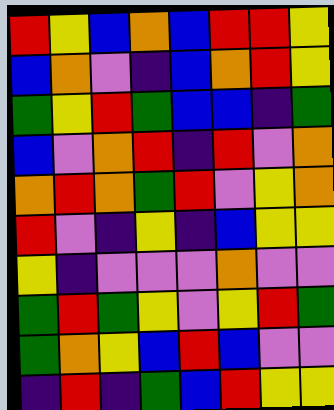[["red", "yellow", "blue", "orange", "blue", "red", "red", "yellow"], ["blue", "orange", "violet", "indigo", "blue", "orange", "red", "yellow"], ["green", "yellow", "red", "green", "blue", "blue", "indigo", "green"], ["blue", "violet", "orange", "red", "indigo", "red", "violet", "orange"], ["orange", "red", "orange", "green", "red", "violet", "yellow", "orange"], ["red", "violet", "indigo", "yellow", "indigo", "blue", "yellow", "yellow"], ["yellow", "indigo", "violet", "violet", "violet", "orange", "violet", "violet"], ["green", "red", "green", "yellow", "violet", "yellow", "red", "green"], ["green", "orange", "yellow", "blue", "red", "blue", "violet", "violet"], ["indigo", "red", "indigo", "green", "blue", "red", "yellow", "yellow"]]